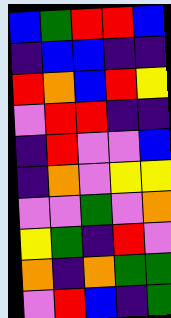[["blue", "green", "red", "red", "blue"], ["indigo", "blue", "blue", "indigo", "indigo"], ["red", "orange", "blue", "red", "yellow"], ["violet", "red", "red", "indigo", "indigo"], ["indigo", "red", "violet", "violet", "blue"], ["indigo", "orange", "violet", "yellow", "yellow"], ["violet", "violet", "green", "violet", "orange"], ["yellow", "green", "indigo", "red", "violet"], ["orange", "indigo", "orange", "green", "green"], ["violet", "red", "blue", "indigo", "green"]]